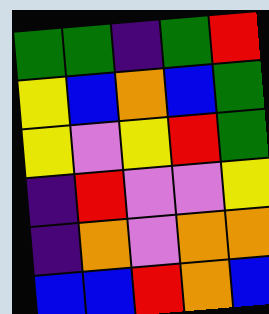[["green", "green", "indigo", "green", "red"], ["yellow", "blue", "orange", "blue", "green"], ["yellow", "violet", "yellow", "red", "green"], ["indigo", "red", "violet", "violet", "yellow"], ["indigo", "orange", "violet", "orange", "orange"], ["blue", "blue", "red", "orange", "blue"]]